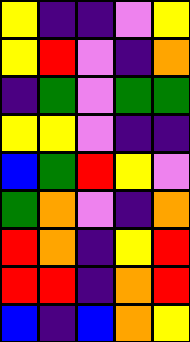[["yellow", "indigo", "indigo", "violet", "yellow"], ["yellow", "red", "violet", "indigo", "orange"], ["indigo", "green", "violet", "green", "green"], ["yellow", "yellow", "violet", "indigo", "indigo"], ["blue", "green", "red", "yellow", "violet"], ["green", "orange", "violet", "indigo", "orange"], ["red", "orange", "indigo", "yellow", "red"], ["red", "red", "indigo", "orange", "red"], ["blue", "indigo", "blue", "orange", "yellow"]]